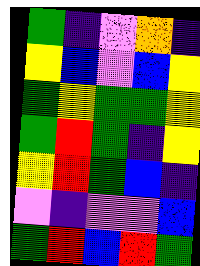[["green", "indigo", "violet", "orange", "indigo"], ["yellow", "blue", "violet", "blue", "yellow"], ["green", "yellow", "green", "green", "yellow"], ["green", "red", "green", "indigo", "yellow"], ["yellow", "red", "green", "blue", "indigo"], ["violet", "indigo", "violet", "violet", "blue"], ["green", "red", "blue", "red", "green"]]